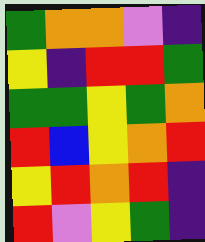[["green", "orange", "orange", "violet", "indigo"], ["yellow", "indigo", "red", "red", "green"], ["green", "green", "yellow", "green", "orange"], ["red", "blue", "yellow", "orange", "red"], ["yellow", "red", "orange", "red", "indigo"], ["red", "violet", "yellow", "green", "indigo"]]